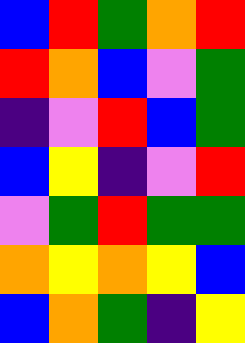[["blue", "red", "green", "orange", "red"], ["red", "orange", "blue", "violet", "green"], ["indigo", "violet", "red", "blue", "green"], ["blue", "yellow", "indigo", "violet", "red"], ["violet", "green", "red", "green", "green"], ["orange", "yellow", "orange", "yellow", "blue"], ["blue", "orange", "green", "indigo", "yellow"]]